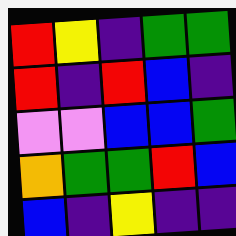[["red", "yellow", "indigo", "green", "green"], ["red", "indigo", "red", "blue", "indigo"], ["violet", "violet", "blue", "blue", "green"], ["orange", "green", "green", "red", "blue"], ["blue", "indigo", "yellow", "indigo", "indigo"]]